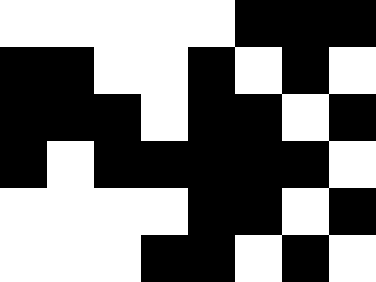[["white", "white", "white", "white", "white", "black", "black", "black"], ["black", "black", "white", "white", "black", "white", "black", "white"], ["black", "black", "black", "white", "black", "black", "white", "black"], ["black", "white", "black", "black", "black", "black", "black", "white"], ["white", "white", "white", "white", "black", "black", "white", "black"], ["white", "white", "white", "black", "black", "white", "black", "white"]]